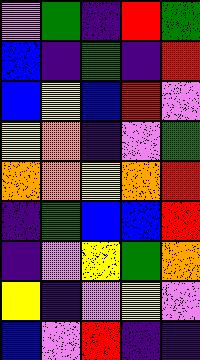[["violet", "green", "indigo", "red", "green"], ["blue", "indigo", "green", "indigo", "red"], ["blue", "yellow", "blue", "red", "violet"], ["yellow", "orange", "indigo", "violet", "green"], ["orange", "orange", "yellow", "orange", "red"], ["indigo", "green", "blue", "blue", "red"], ["indigo", "violet", "yellow", "green", "orange"], ["yellow", "indigo", "violet", "yellow", "violet"], ["blue", "violet", "red", "indigo", "indigo"]]